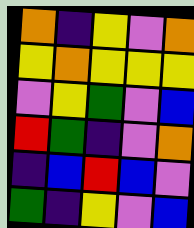[["orange", "indigo", "yellow", "violet", "orange"], ["yellow", "orange", "yellow", "yellow", "yellow"], ["violet", "yellow", "green", "violet", "blue"], ["red", "green", "indigo", "violet", "orange"], ["indigo", "blue", "red", "blue", "violet"], ["green", "indigo", "yellow", "violet", "blue"]]